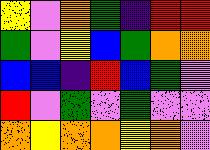[["yellow", "violet", "orange", "green", "indigo", "red", "red"], ["green", "violet", "yellow", "blue", "green", "orange", "orange"], ["blue", "blue", "indigo", "red", "blue", "green", "violet"], ["red", "violet", "green", "violet", "green", "violet", "violet"], ["orange", "yellow", "orange", "orange", "yellow", "orange", "violet"]]